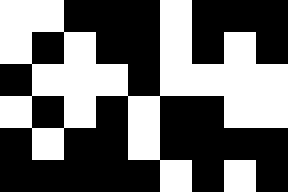[["white", "white", "black", "black", "black", "white", "black", "black", "black"], ["white", "black", "white", "black", "black", "white", "black", "white", "black"], ["black", "white", "white", "white", "black", "white", "white", "white", "white"], ["white", "black", "white", "black", "white", "black", "black", "white", "white"], ["black", "white", "black", "black", "white", "black", "black", "black", "black"], ["black", "black", "black", "black", "black", "white", "black", "white", "black"]]